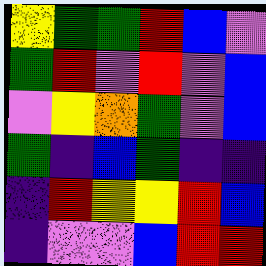[["yellow", "green", "green", "red", "blue", "violet"], ["green", "red", "violet", "red", "violet", "blue"], ["violet", "yellow", "orange", "green", "violet", "blue"], ["green", "indigo", "blue", "green", "indigo", "indigo"], ["indigo", "red", "yellow", "yellow", "red", "blue"], ["indigo", "violet", "violet", "blue", "red", "red"]]